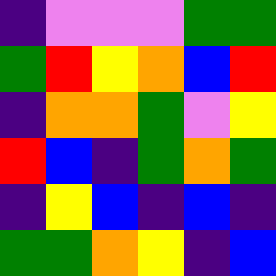[["indigo", "violet", "violet", "violet", "green", "green"], ["green", "red", "yellow", "orange", "blue", "red"], ["indigo", "orange", "orange", "green", "violet", "yellow"], ["red", "blue", "indigo", "green", "orange", "green"], ["indigo", "yellow", "blue", "indigo", "blue", "indigo"], ["green", "green", "orange", "yellow", "indigo", "blue"]]